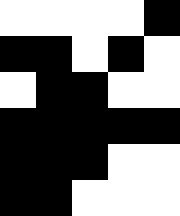[["white", "white", "white", "white", "black"], ["black", "black", "white", "black", "white"], ["white", "black", "black", "white", "white"], ["black", "black", "black", "black", "black"], ["black", "black", "black", "white", "white"], ["black", "black", "white", "white", "white"]]